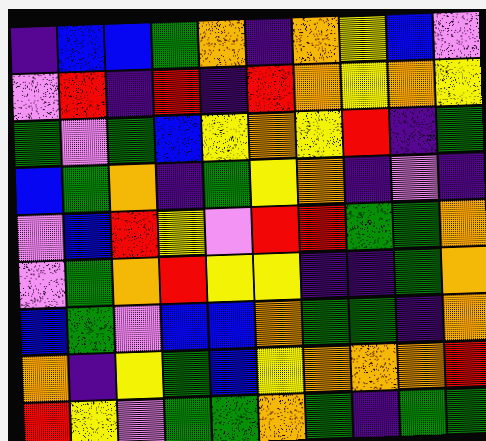[["indigo", "blue", "blue", "green", "orange", "indigo", "orange", "yellow", "blue", "violet"], ["violet", "red", "indigo", "red", "indigo", "red", "orange", "yellow", "orange", "yellow"], ["green", "violet", "green", "blue", "yellow", "orange", "yellow", "red", "indigo", "green"], ["blue", "green", "orange", "indigo", "green", "yellow", "orange", "indigo", "violet", "indigo"], ["violet", "blue", "red", "yellow", "violet", "red", "red", "green", "green", "orange"], ["violet", "green", "orange", "red", "yellow", "yellow", "indigo", "indigo", "green", "orange"], ["blue", "green", "violet", "blue", "blue", "orange", "green", "green", "indigo", "orange"], ["orange", "indigo", "yellow", "green", "blue", "yellow", "orange", "orange", "orange", "red"], ["red", "yellow", "violet", "green", "green", "orange", "green", "indigo", "green", "green"]]